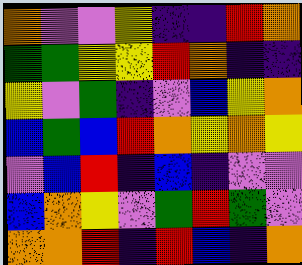[["orange", "violet", "violet", "yellow", "indigo", "indigo", "red", "orange"], ["green", "green", "yellow", "yellow", "red", "orange", "indigo", "indigo"], ["yellow", "violet", "green", "indigo", "violet", "blue", "yellow", "orange"], ["blue", "green", "blue", "red", "orange", "yellow", "orange", "yellow"], ["violet", "blue", "red", "indigo", "blue", "indigo", "violet", "violet"], ["blue", "orange", "yellow", "violet", "green", "red", "green", "violet"], ["orange", "orange", "red", "indigo", "red", "blue", "indigo", "orange"]]